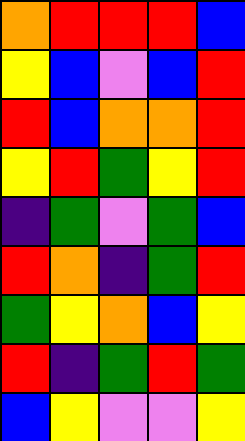[["orange", "red", "red", "red", "blue"], ["yellow", "blue", "violet", "blue", "red"], ["red", "blue", "orange", "orange", "red"], ["yellow", "red", "green", "yellow", "red"], ["indigo", "green", "violet", "green", "blue"], ["red", "orange", "indigo", "green", "red"], ["green", "yellow", "orange", "blue", "yellow"], ["red", "indigo", "green", "red", "green"], ["blue", "yellow", "violet", "violet", "yellow"]]